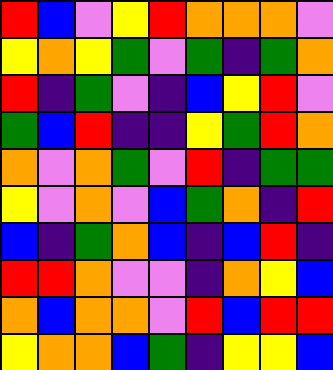[["red", "blue", "violet", "yellow", "red", "orange", "orange", "orange", "violet"], ["yellow", "orange", "yellow", "green", "violet", "green", "indigo", "green", "orange"], ["red", "indigo", "green", "violet", "indigo", "blue", "yellow", "red", "violet"], ["green", "blue", "red", "indigo", "indigo", "yellow", "green", "red", "orange"], ["orange", "violet", "orange", "green", "violet", "red", "indigo", "green", "green"], ["yellow", "violet", "orange", "violet", "blue", "green", "orange", "indigo", "red"], ["blue", "indigo", "green", "orange", "blue", "indigo", "blue", "red", "indigo"], ["red", "red", "orange", "violet", "violet", "indigo", "orange", "yellow", "blue"], ["orange", "blue", "orange", "orange", "violet", "red", "blue", "red", "red"], ["yellow", "orange", "orange", "blue", "green", "indigo", "yellow", "yellow", "blue"]]